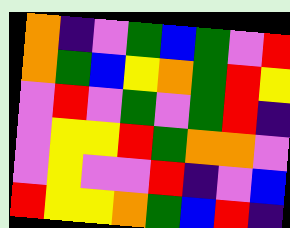[["orange", "indigo", "violet", "green", "blue", "green", "violet", "red"], ["orange", "green", "blue", "yellow", "orange", "green", "red", "yellow"], ["violet", "red", "violet", "green", "violet", "green", "red", "indigo"], ["violet", "yellow", "yellow", "red", "green", "orange", "orange", "violet"], ["violet", "yellow", "violet", "violet", "red", "indigo", "violet", "blue"], ["red", "yellow", "yellow", "orange", "green", "blue", "red", "indigo"]]